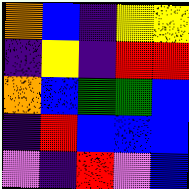[["orange", "blue", "indigo", "yellow", "yellow"], ["indigo", "yellow", "indigo", "red", "red"], ["orange", "blue", "green", "green", "blue"], ["indigo", "red", "blue", "blue", "blue"], ["violet", "indigo", "red", "violet", "blue"]]